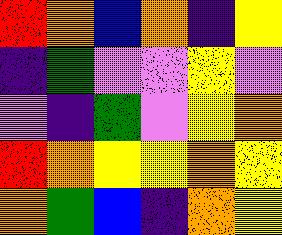[["red", "orange", "blue", "orange", "indigo", "yellow"], ["indigo", "green", "violet", "violet", "yellow", "violet"], ["violet", "indigo", "green", "violet", "yellow", "orange"], ["red", "orange", "yellow", "yellow", "orange", "yellow"], ["orange", "green", "blue", "indigo", "orange", "yellow"]]